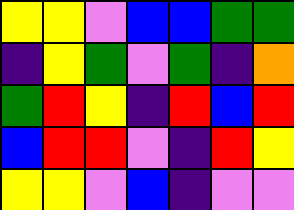[["yellow", "yellow", "violet", "blue", "blue", "green", "green"], ["indigo", "yellow", "green", "violet", "green", "indigo", "orange"], ["green", "red", "yellow", "indigo", "red", "blue", "red"], ["blue", "red", "red", "violet", "indigo", "red", "yellow"], ["yellow", "yellow", "violet", "blue", "indigo", "violet", "violet"]]